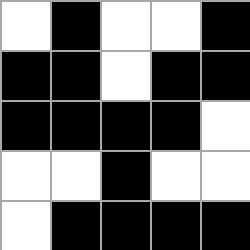[["white", "black", "white", "white", "black"], ["black", "black", "white", "black", "black"], ["black", "black", "black", "black", "white"], ["white", "white", "black", "white", "white"], ["white", "black", "black", "black", "black"]]